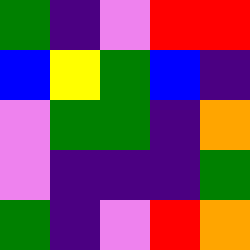[["green", "indigo", "violet", "red", "red"], ["blue", "yellow", "green", "blue", "indigo"], ["violet", "green", "green", "indigo", "orange"], ["violet", "indigo", "indigo", "indigo", "green"], ["green", "indigo", "violet", "red", "orange"]]